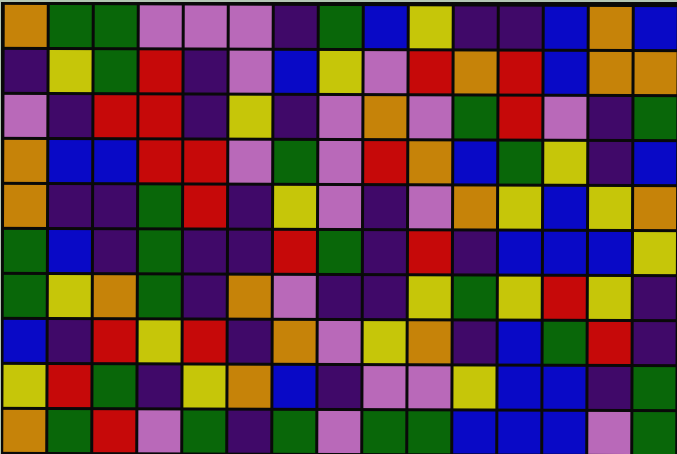[["orange", "green", "green", "violet", "violet", "violet", "indigo", "green", "blue", "yellow", "indigo", "indigo", "blue", "orange", "blue"], ["indigo", "yellow", "green", "red", "indigo", "violet", "blue", "yellow", "violet", "red", "orange", "red", "blue", "orange", "orange"], ["violet", "indigo", "red", "red", "indigo", "yellow", "indigo", "violet", "orange", "violet", "green", "red", "violet", "indigo", "green"], ["orange", "blue", "blue", "red", "red", "violet", "green", "violet", "red", "orange", "blue", "green", "yellow", "indigo", "blue"], ["orange", "indigo", "indigo", "green", "red", "indigo", "yellow", "violet", "indigo", "violet", "orange", "yellow", "blue", "yellow", "orange"], ["green", "blue", "indigo", "green", "indigo", "indigo", "red", "green", "indigo", "red", "indigo", "blue", "blue", "blue", "yellow"], ["green", "yellow", "orange", "green", "indigo", "orange", "violet", "indigo", "indigo", "yellow", "green", "yellow", "red", "yellow", "indigo"], ["blue", "indigo", "red", "yellow", "red", "indigo", "orange", "violet", "yellow", "orange", "indigo", "blue", "green", "red", "indigo"], ["yellow", "red", "green", "indigo", "yellow", "orange", "blue", "indigo", "violet", "violet", "yellow", "blue", "blue", "indigo", "green"], ["orange", "green", "red", "violet", "green", "indigo", "green", "violet", "green", "green", "blue", "blue", "blue", "violet", "green"]]